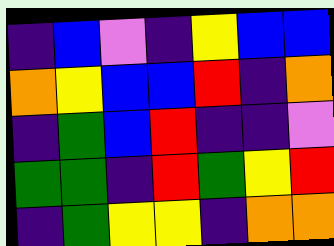[["indigo", "blue", "violet", "indigo", "yellow", "blue", "blue"], ["orange", "yellow", "blue", "blue", "red", "indigo", "orange"], ["indigo", "green", "blue", "red", "indigo", "indigo", "violet"], ["green", "green", "indigo", "red", "green", "yellow", "red"], ["indigo", "green", "yellow", "yellow", "indigo", "orange", "orange"]]